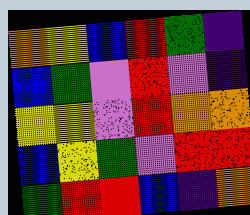[["orange", "yellow", "blue", "red", "green", "indigo"], ["blue", "green", "violet", "red", "violet", "indigo"], ["yellow", "yellow", "violet", "red", "orange", "orange"], ["blue", "yellow", "green", "violet", "red", "red"], ["green", "red", "red", "blue", "indigo", "orange"]]